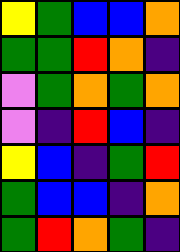[["yellow", "green", "blue", "blue", "orange"], ["green", "green", "red", "orange", "indigo"], ["violet", "green", "orange", "green", "orange"], ["violet", "indigo", "red", "blue", "indigo"], ["yellow", "blue", "indigo", "green", "red"], ["green", "blue", "blue", "indigo", "orange"], ["green", "red", "orange", "green", "indigo"]]